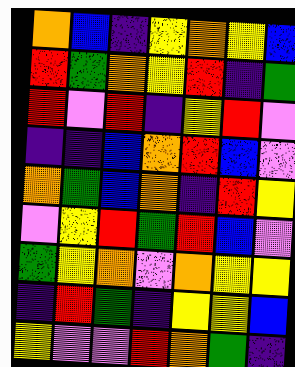[["orange", "blue", "indigo", "yellow", "orange", "yellow", "blue"], ["red", "green", "orange", "yellow", "red", "indigo", "green"], ["red", "violet", "red", "indigo", "yellow", "red", "violet"], ["indigo", "indigo", "blue", "orange", "red", "blue", "violet"], ["orange", "green", "blue", "orange", "indigo", "red", "yellow"], ["violet", "yellow", "red", "green", "red", "blue", "violet"], ["green", "yellow", "orange", "violet", "orange", "yellow", "yellow"], ["indigo", "red", "green", "indigo", "yellow", "yellow", "blue"], ["yellow", "violet", "violet", "red", "orange", "green", "indigo"]]